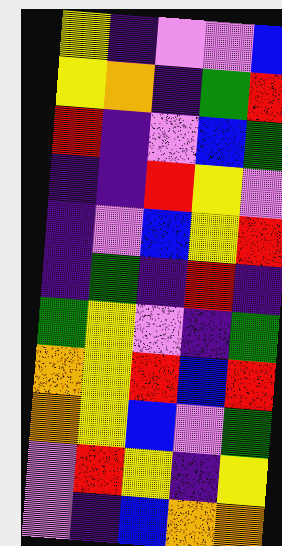[["yellow", "indigo", "violet", "violet", "blue"], ["yellow", "orange", "indigo", "green", "red"], ["red", "indigo", "violet", "blue", "green"], ["indigo", "indigo", "red", "yellow", "violet"], ["indigo", "violet", "blue", "yellow", "red"], ["indigo", "green", "indigo", "red", "indigo"], ["green", "yellow", "violet", "indigo", "green"], ["orange", "yellow", "red", "blue", "red"], ["orange", "yellow", "blue", "violet", "green"], ["violet", "red", "yellow", "indigo", "yellow"], ["violet", "indigo", "blue", "orange", "orange"]]